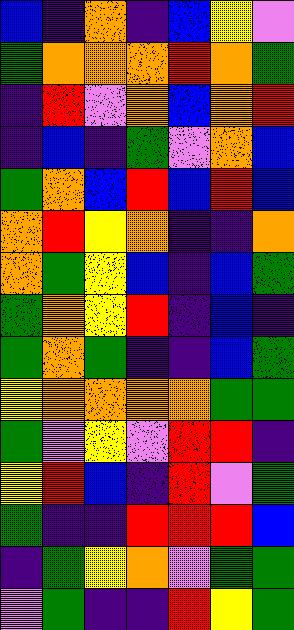[["blue", "indigo", "orange", "indigo", "blue", "yellow", "violet"], ["green", "orange", "orange", "orange", "red", "orange", "green"], ["indigo", "red", "violet", "orange", "blue", "orange", "red"], ["indigo", "blue", "indigo", "green", "violet", "orange", "blue"], ["green", "orange", "blue", "red", "blue", "red", "blue"], ["orange", "red", "yellow", "orange", "indigo", "indigo", "orange"], ["orange", "green", "yellow", "blue", "indigo", "blue", "green"], ["green", "orange", "yellow", "red", "indigo", "blue", "indigo"], ["green", "orange", "green", "indigo", "indigo", "blue", "green"], ["yellow", "orange", "orange", "orange", "orange", "green", "green"], ["green", "violet", "yellow", "violet", "red", "red", "indigo"], ["yellow", "red", "blue", "indigo", "red", "violet", "green"], ["green", "indigo", "indigo", "red", "red", "red", "blue"], ["indigo", "green", "yellow", "orange", "violet", "green", "green"], ["violet", "green", "indigo", "indigo", "red", "yellow", "green"]]